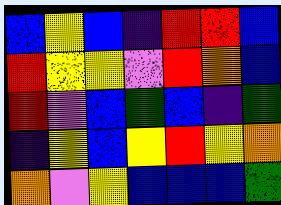[["blue", "yellow", "blue", "indigo", "red", "red", "blue"], ["red", "yellow", "yellow", "violet", "red", "orange", "blue"], ["red", "violet", "blue", "green", "blue", "indigo", "green"], ["indigo", "yellow", "blue", "yellow", "red", "yellow", "orange"], ["orange", "violet", "yellow", "blue", "blue", "blue", "green"]]